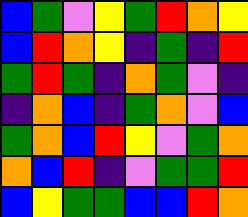[["blue", "green", "violet", "yellow", "green", "red", "orange", "yellow"], ["blue", "red", "orange", "yellow", "indigo", "green", "indigo", "red"], ["green", "red", "green", "indigo", "orange", "green", "violet", "indigo"], ["indigo", "orange", "blue", "indigo", "green", "orange", "violet", "blue"], ["green", "orange", "blue", "red", "yellow", "violet", "green", "orange"], ["orange", "blue", "red", "indigo", "violet", "green", "green", "red"], ["blue", "yellow", "green", "green", "blue", "blue", "red", "orange"]]